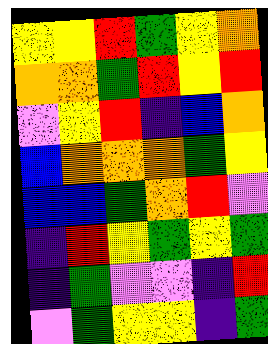[["yellow", "yellow", "red", "green", "yellow", "orange"], ["orange", "orange", "green", "red", "yellow", "red"], ["violet", "yellow", "red", "indigo", "blue", "orange"], ["blue", "orange", "orange", "orange", "green", "yellow"], ["blue", "blue", "green", "orange", "red", "violet"], ["indigo", "red", "yellow", "green", "yellow", "green"], ["indigo", "green", "violet", "violet", "indigo", "red"], ["violet", "green", "yellow", "yellow", "indigo", "green"]]